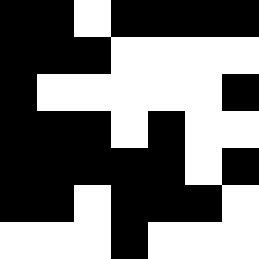[["black", "black", "white", "black", "black", "black", "black"], ["black", "black", "black", "white", "white", "white", "white"], ["black", "white", "white", "white", "white", "white", "black"], ["black", "black", "black", "white", "black", "white", "white"], ["black", "black", "black", "black", "black", "white", "black"], ["black", "black", "white", "black", "black", "black", "white"], ["white", "white", "white", "black", "white", "white", "white"]]